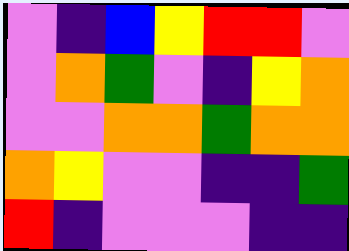[["violet", "indigo", "blue", "yellow", "red", "red", "violet"], ["violet", "orange", "green", "violet", "indigo", "yellow", "orange"], ["violet", "violet", "orange", "orange", "green", "orange", "orange"], ["orange", "yellow", "violet", "violet", "indigo", "indigo", "green"], ["red", "indigo", "violet", "violet", "violet", "indigo", "indigo"]]